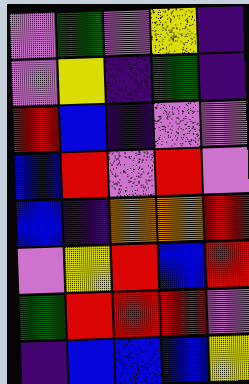[["violet", "green", "violet", "yellow", "indigo"], ["violet", "yellow", "indigo", "green", "indigo"], ["red", "blue", "indigo", "violet", "violet"], ["blue", "red", "violet", "red", "violet"], ["blue", "indigo", "orange", "orange", "red"], ["violet", "yellow", "red", "blue", "red"], ["green", "red", "red", "red", "violet"], ["indigo", "blue", "blue", "blue", "yellow"]]